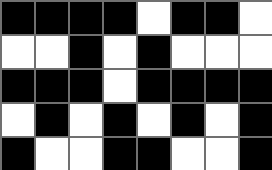[["black", "black", "black", "black", "white", "black", "black", "white"], ["white", "white", "black", "white", "black", "white", "white", "white"], ["black", "black", "black", "white", "black", "black", "black", "black"], ["white", "black", "white", "black", "white", "black", "white", "black"], ["black", "white", "white", "black", "black", "white", "white", "black"]]